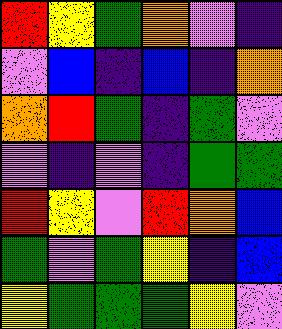[["red", "yellow", "green", "orange", "violet", "indigo"], ["violet", "blue", "indigo", "blue", "indigo", "orange"], ["orange", "red", "green", "indigo", "green", "violet"], ["violet", "indigo", "violet", "indigo", "green", "green"], ["red", "yellow", "violet", "red", "orange", "blue"], ["green", "violet", "green", "yellow", "indigo", "blue"], ["yellow", "green", "green", "green", "yellow", "violet"]]